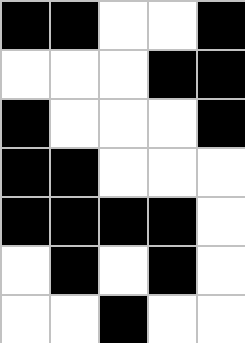[["black", "black", "white", "white", "black"], ["white", "white", "white", "black", "black"], ["black", "white", "white", "white", "black"], ["black", "black", "white", "white", "white"], ["black", "black", "black", "black", "white"], ["white", "black", "white", "black", "white"], ["white", "white", "black", "white", "white"]]